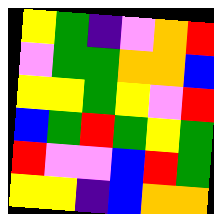[["yellow", "green", "indigo", "violet", "orange", "red"], ["violet", "green", "green", "orange", "orange", "blue"], ["yellow", "yellow", "green", "yellow", "violet", "red"], ["blue", "green", "red", "green", "yellow", "green"], ["red", "violet", "violet", "blue", "red", "green"], ["yellow", "yellow", "indigo", "blue", "orange", "orange"]]